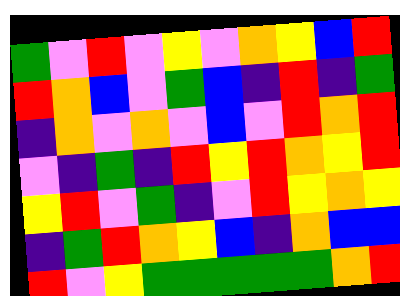[["green", "violet", "red", "violet", "yellow", "violet", "orange", "yellow", "blue", "red"], ["red", "orange", "blue", "violet", "green", "blue", "indigo", "red", "indigo", "green"], ["indigo", "orange", "violet", "orange", "violet", "blue", "violet", "red", "orange", "red"], ["violet", "indigo", "green", "indigo", "red", "yellow", "red", "orange", "yellow", "red"], ["yellow", "red", "violet", "green", "indigo", "violet", "red", "yellow", "orange", "yellow"], ["indigo", "green", "red", "orange", "yellow", "blue", "indigo", "orange", "blue", "blue"], ["red", "violet", "yellow", "green", "green", "green", "green", "green", "orange", "red"]]